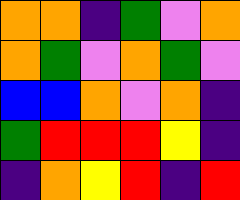[["orange", "orange", "indigo", "green", "violet", "orange"], ["orange", "green", "violet", "orange", "green", "violet"], ["blue", "blue", "orange", "violet", "orange", "indigo"], ["green", "red", "red", "red", "yellow", "indigo"], ["indigo", "orange", "yellow", "red", "indigo", "red"]]